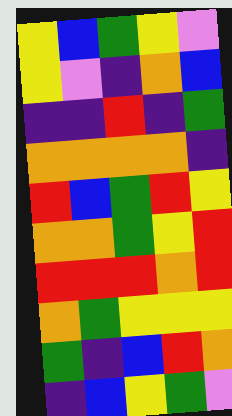[["yellow", "blue", "green", "yellow", "violet"], ["yellow", "violet", "indigo", "orange", "blue"], ["indigo", "indigo", "red", "indigo", "green"], ["orange", "orange", "orange", "orange", "indigo"], ["red", "blue", "green", "red", "yellow"], ["orange", "orange", "green", "yellow", "red"], ["red", "red", "red", "orange", "red"], ["orange", "green", "yellow", "yellow", "yellow"], ["green", "indigo", "blue", "red", "orange"], ["indigo", "blue", "yellow", "green", "violet"]]